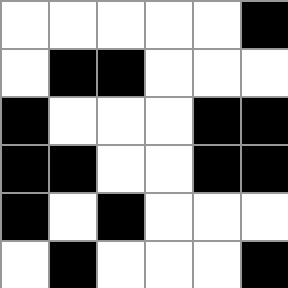[["white", "white", "white", "white", "white", "black"], ["white", "black", "black", "white", "white", "white"], ["black", "white", "white", "white", "black", "black"], ["black", "black", "white", "white", "black", "black"], ["black", "white", "black", "white", "white", "white"], ["white", "black", "white", "white", "white", "black"]]